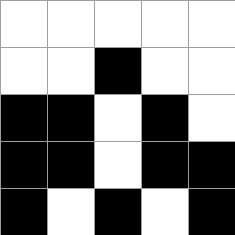[["white", "white", "white", "white", "white"], ["white", "white", "black", "white", "white"], ["black", "black", "white", "black", "white"], ["black", "black", "white", "black", "black"], ["black", "white", "black", "white", "black"]]